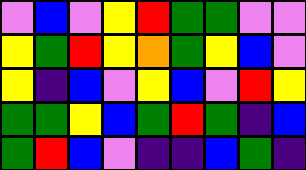[["violet", "blue", "violet", "yellow", "red", "green", "green", "violet", "violet"], ["yellow", "green", "red", "yellow", "orange", "green", "yellow", "blue", "violet"], ["yellow", "indigo", "blue", "violet", "yellow", "blue", "violet", "red", "yellow"], ["green", "green", "yellow", "blue", "green", "red", "green", "indigo", "blue"], ["green", "red", "blue", "violet", "indigo", "indigo", "blue", "green", "indigo"]]